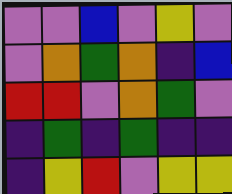[["violet", "violet", "blue", "violet", "yellow", "violet"], ["violet", "orange", "green", "orange", "indigo", "blue"], ["red", "red", "violet", "orange", "green", "violet"], ["indigo", "green", "indigo", "green", "indigo", "indigo"], ["indigo", "yellow", "red", "violet", "yellow", "yellow"]]